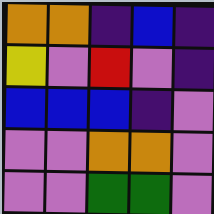[["orange", "orange", "indigo", "blue", "indigo"], ["yellow", "violet", "red", "violet", "indigo"], ["blue", "blue", "blue", "indigo", "violet"], ["violet", "violet", "orange", "orange", "violet"], ["violet", "violet", "green", "green", "violet"]]